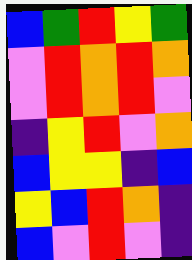[["blue", "green", "red", "yellow", "green"], ["violet", "red", "orange", "red", "orange"], ["violet", "red", "orange", "red", "violet"], ["indigo", "yellow", "red", "violet", "orange"], ["blue", "yellow", "yellow", "indigo", "blue"], ["yellow", "blue", "red", "orange", "indigo"], ["blue", "violet", "red", "violet", "indigo"]]